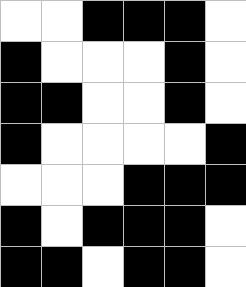[["white", "white", "black", "black", "black", "white"], ["black", "white", "white", "white", "black", "white"], ["black", "black", "white", "white", "black", "white"], ["black", "white", "white", "white", "white", "black"], ["white", "white", "white", "black", "black", "black"], ["black", "white", "black", "black", "black", "white"], ["black", "black", "white", "black", "black", "white"]]